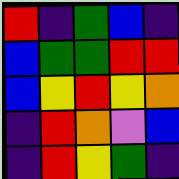[["red", "indigo", "green", "blue", "indigo"], ["blue", "green", "green", "red", "red"], ["blue", "yellow", "red", "yellow", "orange"], ["indigo", "red", "orange", "violet", "blue"], ["indigo", "red", "yellow", "green", "indigo"]]